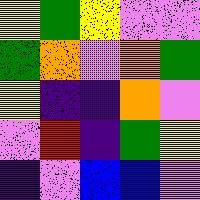[["yellow", "green", "yellow", "violet", "violet"], ["green", "orange", "violet", "orange", "green"], ["yellow", "indigo", "indigo", "orange", "violet"], ["violet", "red", "indigo", "green", "yellow"], ["indigo", "violet", "blue", "blue", "violet"]]